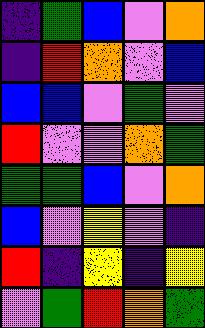[["indigo", "green", "blue", "violet", "orange"], ["indigo", "red", "orange", "violet", "blue"], ["blue", "blue", "violet", "green", "violet"], ["red", "violet", "violet", "orange", "green"], ["green", "green", "blue", "violet", "orange"], ["blue", "violet", "yellow", "violet", "indigo"], ["red", "indigo", "yellow", "indigo", "yellow"], ["violet", "green", "red", "orange", "green"]]